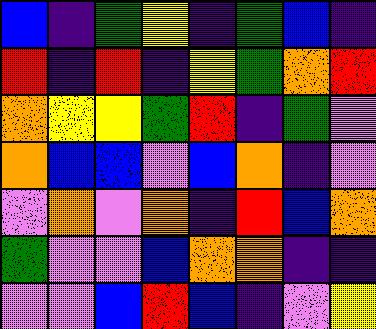[["blue", "indigo", "green", "yellow", "indigo", "green", "blue", "indigo"], ["red", "indigo", "red", "indigo", "yellow", "green", "orange", "red"], ["orange", "yellow", "yellow", "green", "red", "indigo", "green", "violet"], ["orange", "blue", "blue", "violet", "blue", "orange", "indigo", "violet"], ["violet", "orange", "violet", "orange", "indigo", "red", "blue", "orange"], ["green", "violet", "violet", "blue", "orange", "orange", "indigo", "indigo"], ["violet", "violet", "blue", "red", "blue", "indigo", "violet", "yellow"]]